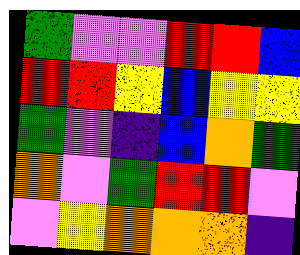[["green", "violet", "violet", "red", "red", "blue"], ["red", "red", "yellow", "blue", "yellow", "yellow"], ["green", "violet", "indigo", "blue", "orange", "green"], ["orange", "violet", "green", "red", "red", "violet"], ["violet", "yellow", "orange", "orange", "orange", "indigo"]]